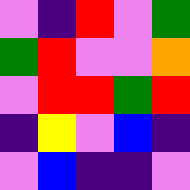[["violet", "indigo", "red", "violet", "green"], ["green", "red", "violet", "violet", "orange"], ["violet", "red", "red", "green", "red"], ["indigo", "yellow", "violet", "blue", "indigo"], ["violet", "blue", "indigo", "indigo", "violet"]]